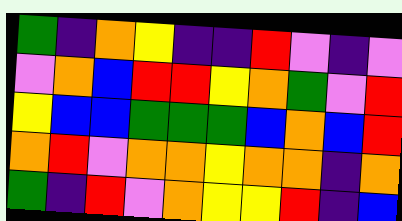[["green", "indigo", "orange", "yellow", "indigo", "indigo", "red", "violet", "indigo", "violet"], ["violet", "orange", "blue", "red", "red", "yellow", "orange", "green", "violet", "red"], ["yellow", "blue", "blue", "green", "green", "green", "blue", "orange", "blue", "red"], ["orange", "red", "violet", "orange", "orange", "yellow", "orange", "orange", "indigo", "orange"], ["green", "indigo", "red", "violet", "orange", "yellow", "yellow", "red", "indigo", "blue"]]